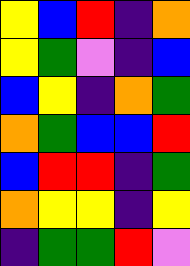[["yellow", "blue", "red", "indigo", "orange"], ["yellow", "green", "violet", "indigo", "blue"], ["blue", "yellow", "indigo", "orange", "green"], ["orange", "green", "blue", "blue", "red"], ["blue", "red", "red", "indigo", "green"], ["orange", "yellow", "yellow", "indigo", "yellow"], ["indigo", "green", "green", "red", "violet"]]